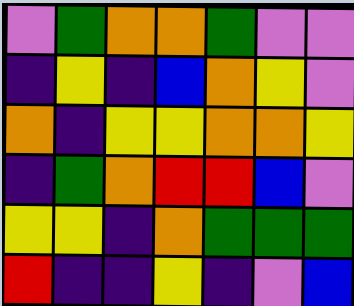[["violet", "green", "orange", "orange", "green", "violet", "violet"], ["indigo", "yellow", "indigo", "blue", "orange", "yellow", "violet"], ["orange", "indigo", "yellow", "yellow", "orange", "orange", "yellow"], ["indigo", "green", "orange", "red", "red", "blue", "violet"], ["yellow", "yellow", "indigo", "orange", "green", "green", "green"], ["red", "indigo", "indigo", "yellow", "indigo", "violet", "blue"]]